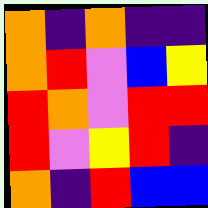[["orange", "indigo", "orange", "indigo", "indigo"], ["orange", "red", "violet", "blue", "yellow"], ["red", "orange", "violet", "red", "red"], ["red", "violet", "yellow", "red", "indigo"], ["orange", "indigo", "red", "blue", "blue"]]